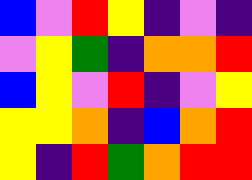[["blue", "violet", "red", "yellow", "indigo", "violet", "indigo"], ["violet", "yellow", "green", "indigo", "orange", "orange", "red"], ["blue", "yellow", "violet", "red", "indigo", "violet", "yellow"], ["yellow", "yellow", "orange", "indigo", "blue", "orange", "red"], ["yellow", "indigo", "red", "green", "orange", "red", "red"]]